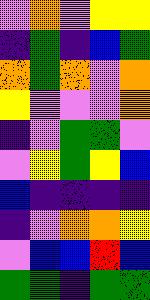[["violet", "orange", "violet", "yellow", "yellow"], ["indigo", "green", "indigo", "blue", "green"], ["orange", "green", "orange", "violet", "orange"], ["yellow", "violet", "violet", "violet", "orange"], ["indigo", "violet", "green", "green", "violet"], ["violet", "yellow", "green", "yellow", "blue"], ["blue", "indigo", "indigo", "indigo", "indigo"], ["indigo", "violet", "orange", "orange", "yellow"], ["violet", "blue", "blue", "red", "blue"], ["green", "green", "indigo", "green", "green"]]